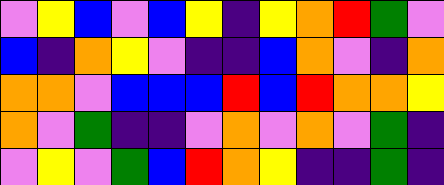[["violet", "yellow", "blue", "violet", "blue", "yellow", "indigo", "yellow", "orange", "red", "green", "violet"], ["blue", "indigo", "orange", "yellow", "violet", "indigo", "indigo", "blue", "orange", "violet", "indigo", "orange"], ["orange", "orange", "violet", "blue", "blue", "blue", "red", "blue", "red", "orange", "orange", "yellow"], ["orange", "violet", "green", "indigo", "indigo", "violet", "orange", "violet", "orange", "violet", "green", "indigo"], ["violet", "yellow", "violet", "green", "blue", "red", "orange", "yellow", "indigo", "indigo", "green", "indigo"]]